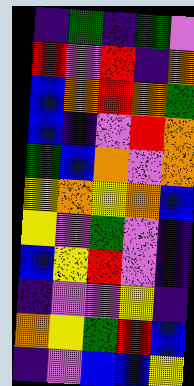[["indigo", "green", "indigo", "green", "violet"], ["red", "violet", "red", "indigo", "orange"], ["blue", "orange", "red", "orange", "green"], ["blue", "indigo", "violet", "red", "orange"], ["green", "blue", "orange", "violet", "orange"], ["yellow", "orange", "yellow", "orange", "blue"], ["yellow", "violet", "green", "violet", "indigo"], ["blue", "yellow", "red", "violet", "indigo"], ["indigo", "violet", "violet", "yellow", "indigo"], ["orange", "yellow", "green", "red", "blue"], ["indigo", "violet", "blue", "blue", "yellow"]]